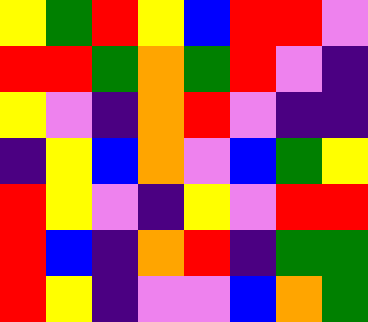[["yellow", "green", "red", "yellow", "blue", "red", "red", "violet"], ["red", "red", "green", "orange", "green", "red", "violet", "indigo"], ["yellow", "violet", "indigo", "orange", "red", "violet", "indigo", "indigo"], ["indigo", "yellow", "blue", "orange", "violet", "blue", "green", "yellow"], ["red", "yellow", "violet", "indigo", "yellow", "violet", "red", "red"], ["red", "blue", "indigo", "orange", "red", "indigo", "green", "green"], ["red", "yellow", "indigo", "violet", "violet", "blue", "orange", "green"]]